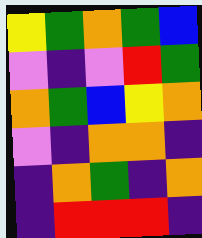[["yellow", "green", "orange", "green", "blue"], ["violet", "indigo", "violet", "red", "green"], ["orange", "green", "blue", "yellow", "orange"], ["violet", "indigo", "orange", "orange", "indigo"], ["indigo", "orange", "green", "indigo", "orange"], ["indigo", "red", "red", "red", "indigo"]]